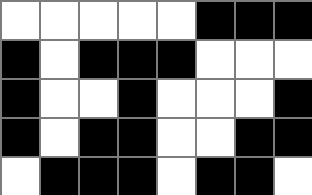[["white", "white", "white", "white", "white", "black", "black", "black"], ["black", "white", "black", "black", "black", "white", "white", "white"], ["black", "white", "white", "black", "white", "white", "white", "black"], ["black", "white", "black", "black", "white", "white", "black", "black"], ["white", "black", "black", "black", "white", "black", "black", "white"]]